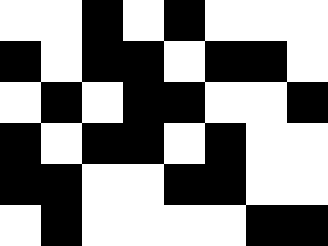[["white", "white", "black", "white", "black", "white", "white", "white"], ["black", "white", "black", "black", "white", "black", "black", "white"], ["white", "black", "white", "black", "black", "white", "white", "black"], ["black", "white", "black", "black", "white", "black", "white", "white"], ["black", "black", "white", "white", "black", "black", "white", "white"], ["white", "black", "white", "white", "white", "white", "black", "black"]]